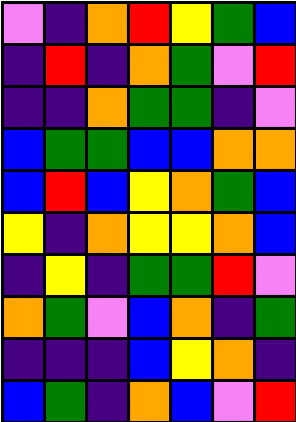[["violet", "indigo", "orange", "red", "yellow", "green", "blue"], ["indigo", "red", "indigo", "orange", "green", "violet", "red"], ["indigo", "indigo", "orange", "green", "green", "indigo", "violet"], ["blue", "green", "green", "blue", "blue", "orange", "orange"], ["blue", "red", "blue", "yellow", "orange", "green", "blue"], ["yellow", "indigo", "orange", "yellow", "yellow", "orange", "blue"], ["indigo", "yellow", "indigo", "green", "green", "red", "violet"], ["orange", "green", "violet", "blue", "orange", "indigo", "green"], ["indigo", "indigo", "indigo", "blue", "yellow", "orange", "indigo"], ["blue", "green", "indigo", "orange", "blue", "violet", "red"]]